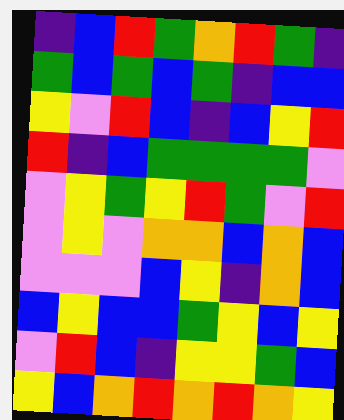[["indigo", "blue", "red", "green", "orange", "red", "green", "indigo"], ["green", "blue", "green", "blue", "green", "indigo", "blue", "blue"], ["yellow", "violet", "red", "blue", "indigo", "blue", "yellow", "red"], ["red", "indigo", "blue", "green", "green", "green", "green", "violet"], ["violet", "yellow", "green", "yellow", "red", "green", "violet", "red"], ["violet", "yellow", "violet", "orange", "orange", "blue", "orange", "blue"], ["violet", "violet", "violet", "blue", "yellow", "indigo", "orange", "blue"], ["blue", "yellow", "blue", "blue", "green", "yellow", "blue", "yellow"], ["violet", "red", "blue", "indigo", "yellow", "yellow", "green", "blue"], ["yellow", "blue", "orange", "red", "orange", "red", "orange", "yellow"]]